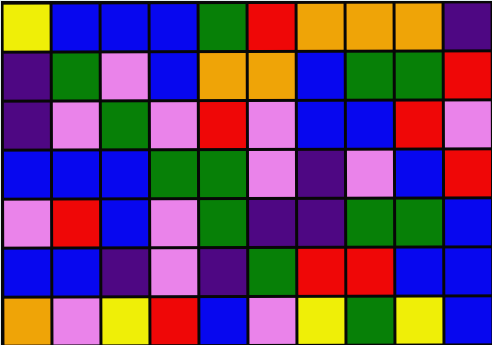[["yellow", "blue", "blue", "blue", "green", "red", "orange", "orange", "orange", "indigo"], ["indigo", "green", "violet", "blue", "orange", "orange", "blue", "green", "green", "red"], ["indigo", "violet", "green", "violet", "red", "violet", "blue", "blue", "red", "violet"], ["blue", "blue", "blue", "green", "green", "violet", "indigo", "violet", "blue", "red"], ["violet", "red", "blue", "violet", "green", "indigo", "indigo", "green", "green", "blue"], ["blue", "blue", "indigo", "violet", "indigo", "green", "red", "red", "blue", "blue"], ["orange", "violet", "yellow", "red", "blue", "violet", "yellow", "green", "yellow", "blue"]]